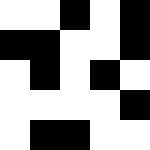[["white", "white", "black", "white", "black"], ["black", "black", "white", "white", "black"], ["white", "black", "white", "black", "white"], ["white", "white", "white", "white", "black"], ["white", "black", "black", "white", "white"]]